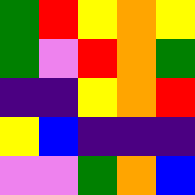[["green", "red", "yellow", "orange", "yellow"], ["green", "violet", "red", "orange", "green"], ["indigo", "indigo", "yellow", "orange", "red"], ["yellow", "blue", "indigo", "indigo", "indigo"], ["violet", "violet", "green", "orange", "blue"]]